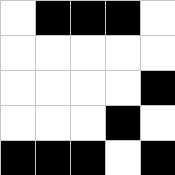[["white", "black", "black", "black", "white"], ["white", "white", "white", "white", "white"], ["white", "white", "white", "white", "black"], ["white", "white", "white", "black", "white"], ["black", "black", "black", "white", "black"]]